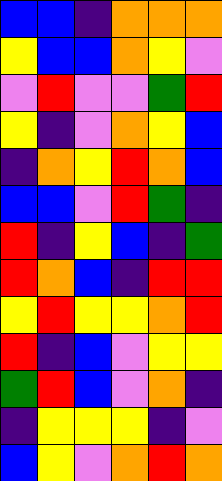[["blue", "blue", "indigo", "orange", "orange", "orange"], ["yellow", "blue", "blue", "orange", "yellow", "violet"], ["violet", "red", "violet", "violet", "green", "red"], ["yellow", "indigo", "violet", "orange", "yellow", "blue"], ["indigo", "orange", "yellow", "red", "orange", "blue"], ["blue", "blue", "violet", "red", "green", "indigo"], ["red", "indigo", "yellow", "blue", "indigo", "green"], ["red", "orange", "blue", "indigo", "red", "red"], ["yellow", "red", "yellow", "yellow", "orange", "red"], ["red", "indigo", "blue", "violet", "yellow", "yellow"], ["green", "red", "blue", "violet", "orange", "indigo"], ["indigo", "yellow", "yellow", "yellow", "indigo", "violet"], ["blue", "yellow", "violet", "orange", "red", "orange"]]